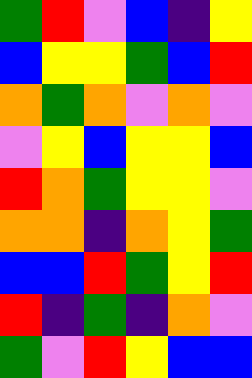[["green", "red", "violet", "blue", "indigo", "yellow"], ["blue", "yellow", "yellow", "green", "blue", "red"], ["orange", "green", "orange", "violet", "orange", "violet"], ["violet", "yellow", "blue", "yellow", "yellow", "blue"], ["red", "orange", "green", "yellow", "yellow", "violet"], ["orange", "orange", "indigo", "orange", "yellow", "green"], ["blue", "blue", "red", "green", "yellow", "red"], ["red", "indigo", "green", "indigo", "orange", "violet"], ["green", "violet", "red", "yellow", "blue", "blue"]]